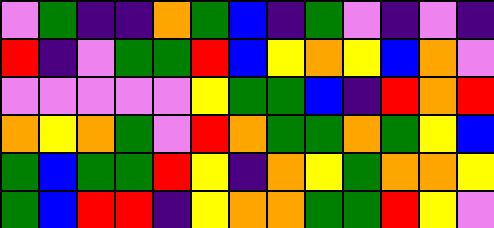[["violet", "green", "indigo", "indigo", "orange", "green", "blue", "indigo", "green", "violet", "indigo", "violet", "indigo"], ["red", "indigo", "violet", "green", "green", "red", "blue", "yellow", "orange", "yellow", "blue", "orange", "violet"], ["violet", "violet", "violet", "violet", "violet", "yellow", "green", "green", "blue", "indigo", "red", "orange", "red"], ["orange", "yellow", "orange", "green", "violet", "red", "orange", "green", "green", "orange", "green", "yellow", "blue"], ["green", "blue", "green", "green", "red", "yellow", "indigo", "orange", "yellow", "green", "orange", "orange", "yellow"], ["green", "blue", "red", "red", "indigo", "yellow", "orange", "orange", "green", "green", "red", "yellow", "violet"]]